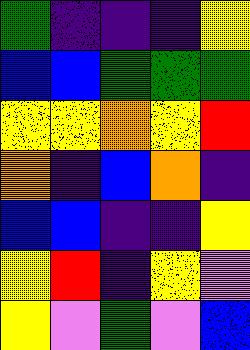[["green", "indigo", "indigo", "indigo", "yellow"], ["blue", "blue", "green", "green", "green"], ["yellow", "yellow", "orange", "yellow", "red"], ["orange", "indigo", "blue", "orange", "indigo"], ["blue", "blue", "indigo", "indigo", "yellow"], ["yellow", "red", "indigo", "yellow", "violet"], ["yellow", "violet", "green", "violet", "blue"]]